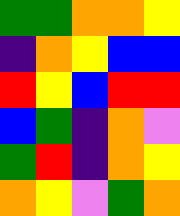[["green", "green", "orange", "orange", "yellow"], ["indigo", "orange", "yellow", "blue", "blue"], ["red", "yellow", "blue", "red", "red"], ["blue", "green", "indigo", "orange", "violet"], ["green", "red", "indigo", "orange", "yellow"], ["orange", "yellow", "violet", "green", "orange"]]